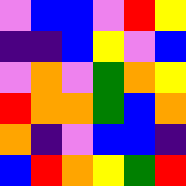[["violet", "blue", "blue", "violet", "red", "yellow"], ["indigo", "indigo", "blue", "yellow", "violet", "blue"], ["violet", "orange", "violet", "green", "orange", "yellow"], ["red", "orange", "orange", "green", "blue", "orange"], ["orange", "indigo", "violet", "blue", "blue", "indigo"], ["blue", "red", "orange", "yellow", "green", "red"]]